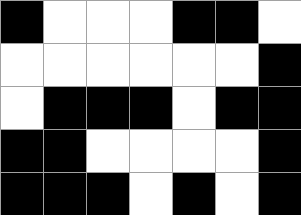[["black", "white", "white", "white", "black", "black", "white"], ["white", "white", "white", "white", "white", "white", "black"], ["white", "black", "black", "black", "white", "black", "black"], ["black", "black", "white", "white", "white", "white", "black"], ["black", "black", "black", "white", "black", "white", "black"]]